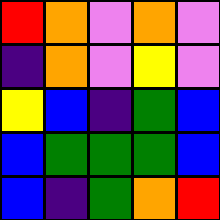[["red", "orange", "violet", "orange", "violet"], ["indigo", "orange", "violet", "yellow", "violet"], ["yellow", "blue", "indigo", "green", "blue"], ["blue", "green", "green", "green", "blue"], ["blue", "indigo", "green", "orange", "red"]]